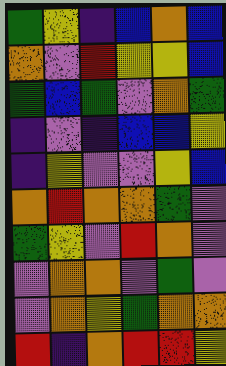[["green", "yellow", "indigo", "blue", "orange", "blue"], ["orange", "violet", "red", "yellow", "yellow", "blue"], ["green", "blue", "green", "violet", "orange", "green"], ["indigo", "violet", "indigo", "blue", "blue", "yellow"], ["indigo", "yellow", "violet", "violet", "yellow", "blue"], ["orange", "red", "orange", "orange", "green", "violet"], ["green", "yellow", "violet", "red", "orange", "violet"], ["violet", "orange", "orange", "violet", "green", "violet"], ["violet", "orange", "yellow", "green", "orange", "orange"], ["red", "indigo", "orange", "red", "red", "yellow"]]